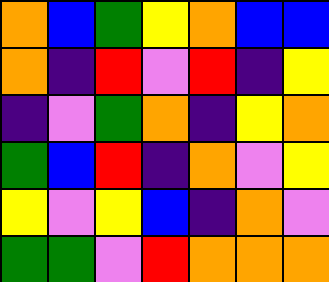[["orange", "blue", "green", "yellow", "orange", "blue", "blue"], ["orange", "indigo", "red", "violet", "red", "indigo", "yellow"], ["indigo", "violet", "green", "orange", "indigo", "yellow", "orange"], ["green", "blue", "red", "indigo", "orange", "violet", "yellow"], ["yellow", "violet", "yellow", "blue", "indigo", "orange", "violet"], ["green", "green", "violet", "red", "orange", "orange", "orange"]]